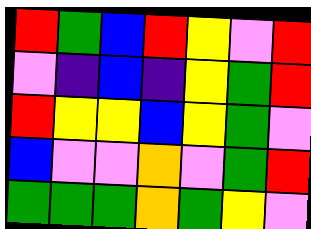[["red", "green", "blue", "red", "yellow", "violet", "red"], ["violet", "indigo", "blue", "indigo", "yellow", "green", "red"], ["red", "yellow", "yellow", "blue", "yellow", "green", "violet"], ["blue", "violet", "violet", "orange", "violet", "green", "red"], ["green", "green", "green", "orange", "green", "yellow", "violet"]]